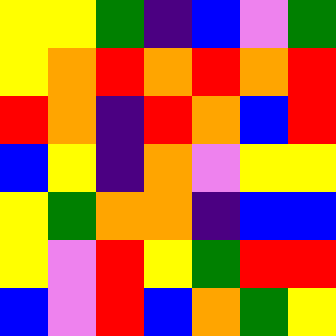[["yellow", "yellow", "green", "indigo", "blue", "violet", "green"], ["yellow", "orange", "red", "orange", "red", "orange", "red"], ["red", "orange", "indigo", "red", "orange", "blue", "red"], ["blue", "yellow", "indigo", "orange", "violet", "yellow", "yellow"], ["yellow", "green", "orange", "orange", "indigo", "blue", "blue"], ["yellow", "violet", "red", "yellow", "green", "red", "red"], ["blue", "violet", "red", "blue", "orange", "green", "yellow"]]